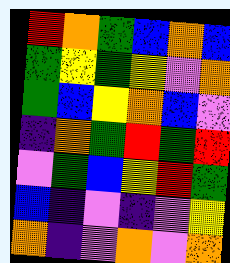[["red", "orange", "green", "blue", "orange", "blue"], ["green", "yellow", "green", "yellow", "violet", "orange"], ["green", "blue", "yellow", "orange", "blue", "violet"], ["indigo", "orange", "green", "red", "green", "red"], ["violet", "green", "blue", "yellow", "red", "green"], ["blue", "indigo", "violet", "indigo", "violet", "yellow"], ["orange", "indigo", "violet", "orange", "violet", "orange"]]